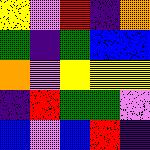[["yellow", "violet", "red", "indigo", "orange"], ["green", "indigo", "green", "blue", "blue"], ["orange", "violet", "yellow", "yellow", "yellow"], ["indigo", "red", "green", "green", "violet"], ["blue", "violet", "blue", "red", "indigo"]]